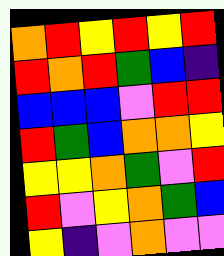[["orange", "red", "yellow", "red", "yellow", "red"], ["red", "orange", "red", "green", "blue", "indigo"], ["blue", "blue", "blue", "violet", "red", "red"], ["red", "green", "blue", "orange", "orange", "yellow"], ["yellow", "yellow", "orange", "green", "violet", "red"], ["red", "violet", "yellow", "orange", "green", "blue"], ["yellow", "indigo", "violet", "orange", "violet", "violet"]]